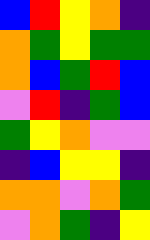[["blue", "red", "yellow", "orange", "indigo"], ["orange", "green", "yellow", "green", "green"], ["orange", "blue", "green", "red", "blue"], ["violet", "red", "indigo", "green", "blue"], ["green", "yellow", "orange", "violet", "violet"], ["indigo", "blue", "yellow", "yellow", "indigo"], ["orange", "orange", "violet", "orange", "green"], ["violet", "orange", "green", "indigo", "yellow"]]